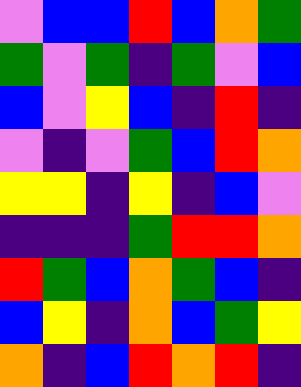[["violet", "blue", "blue", "red", "blue", "orange", "green"], ["green", "violet", "green", "indigo", "green", "violet", "blue"], ["blue", "violet", "yellow", "blue", "indigo", "red", "indigo"], ["violet", "indigo", "violet", "green", "blue", "red", "orange"], ["yellow", "yellow", "indigo", "yellow", "indigo", "blue", "violet"], ["indigo", "indigo", "indigo", "green", "red", "red", "orange"], ["red", "green", "blue", "orange", "green", "blue", "indigo"], ["blue", "yellow", "indigo", "orange", "blue", "green", "yellow"], ["orange", "indigo", "blue", "red", "orange", "red", "indigo"]]